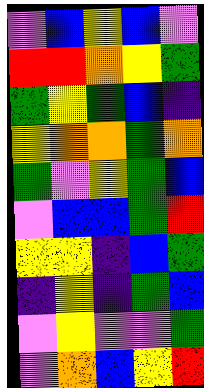[["violet", "blue", "yellow", "blue", "violet"], ["red", "red", "orange", "yellow", "green"], ["green", "yellow", "green", "blue", "indigo"], ["yellow", "orange", "orange", "green", "orange"], ["green", "violet", "yellow", "green", "blue"], ["violet", "blue", "blue", "green", "red"], ["yellow", "yellow", "indigo", "blue", "green"], ["indigo", "yellow", "indigo", "green", "blue"], ["violet", "yellow", "violet", "violet", "green"], ["violet", "orange", "blue", "yellow", "red"]]